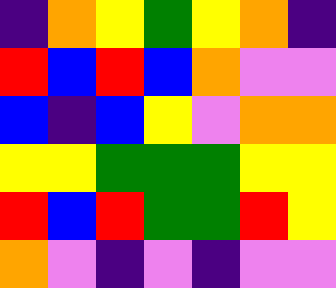[["indigo", "orange", "yellow", "green", "yellow", "orange", "indigo"], ["red", "blue", "red", "blue", "orange", "violet", "violet"], ["blue", "indigo", "blue", "yellow", "violet", "orange", "orange"], ["yellow", "yellow", "green", "green", "green", "yellow", "yellow"], ["red", "blue", "red", "green", "green", "red", "yellow"], ["orange", "violet", "indigo", "violet", "indigo", "violet", "violet"]]